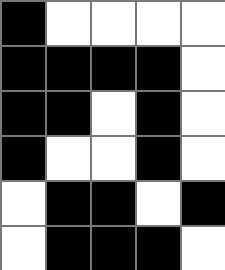[["black", "white", "white", "white", "white"], ["black", "black", "black", "black", "white"], ["black", "black", "white", "black", "white"], ["black", "white", "white", "black", "white"], ["white", "black", "black", "white", "black"], ["white", "black", "black", "black", "white"]]